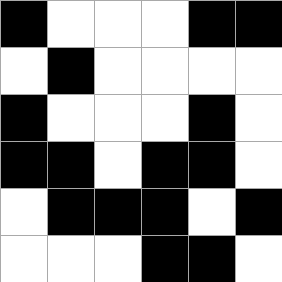[["black", "white", "white", "white", "black", "black"], ["white", "black", "white", "white", "white", "white"], ["black", "white", "white", "white", "black", "white"], ["black", "black", "white", "black", "black", "white"], ["white", "black", "black", "black", "white", "black"], ["white", "white", "white", "black", "black", "white"]]